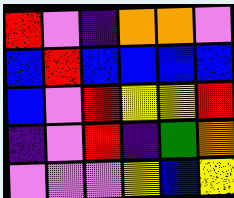[["red", "violet", "indigo", "orange", "orange", "violet"], ["blue", "red", "blue", "blue", "blue", "blue"], ["blue", "violet", "red", "yellow", "yellow", "red"], ["indigo", "violet", "red", "indigo", "green", "orange"], ["violet", "violet", "violet", "yellow", "blue", "yellow"]]